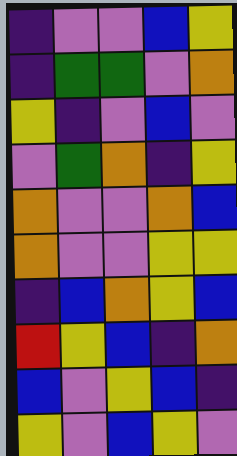[["indigo", "violet", "violet", "blue", "yellow"], ["indigo", "green", "green", "violet", "orange"], ["yellow", "indigo", "violet", "blue", "violet"], ["violet", "green", "orange", "indigo", "yellow"], ["orange", "violet", "violet", "orange", "blue"], ["orange", "violet", "violet", "yellow", "yellow"], ["indigo", "blue", "orange", "yellow", "blue"], ["red", "yellow", "blue", "indigo", "orange"], ["blue", "violet", "yellow", "blue", "indigo"], ["yellow", "violet", "blue", "yellow", "violet"]]